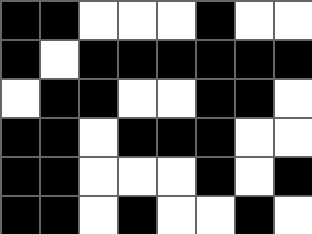[["black", "black", "white", "white", "white", "black", "white", "white"], ["black", "white", "black", "black", "black", "black", "black", "black"], ["white", "black", "black", "white", "white", "black", "black", "white"], ["black", "black", "white", "black", "black", "black", "white", "white"], ["black", "black", "white", "white", "white", "black", "white", "black"], ["black", "black", "white", "black", "white", "white", "black", "white"]]